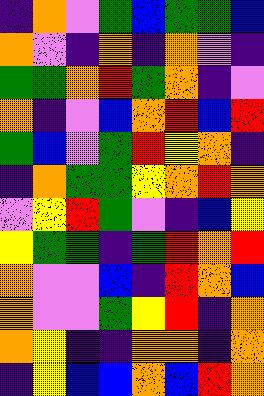[["indigo", "orange", "violet", "green", "blue", "green", "green", "blue"], ["orange", "violet", "indigo", "orange", "indigo", "orange", "violet", "indigo"], ["green", "green", "orange", "red", "green", "orange", "indigo", "violet"], ["orange", "indigo", "violet", "blue", "orange", "red", "blue", "red"], ["green", "blue", "violet", "green", "red", "yellow", "orange", "indigo"], ["indigo", "orange", "green", "green", "yellow", "orange", "red", "orange"], ["violet", "yellow", "red", "green", "violet", "indigo", "blue", "yellow"], ["yellow", "green", "green", "indigo", "green", "red", "orange", "red"], ["orange", "violet", "violet", "blue", "indigo", "red", "orange", "blue"], ["orange", "violet", "violet", "green", "yellow", "red", "indigo", "orange"], ["orange", "yellow", "indigo", "indigo", "orange", "orange", "indigo", "orange"], ["indigo", "yellow", "blue", "blue", "orange", "blue", "red", "orange"]]